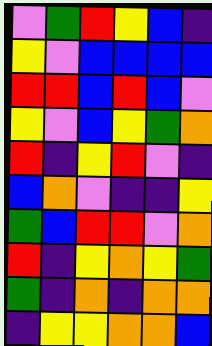[["violet", "green", "red", "yellow", "blue", "indigo"], ["yellow", "violet", "blue", "blue", "blue", "blue"], ["red", "red", "blue", "red", "blue", "violet"], ["yellow", "violet", "blue", "yellow", "green", "orange"], ["red", "indigo", "yellow", "red", "violet", "indigo"], ["blue", "orange", "violet", "indigo", "indigo", "yellow"], ["green", "blue", "red", "red", "violet", "orange"], ["red", "indigo", "yellow", "orange", "yellow", "green"], ["green", "indigo", "orange", "indigo", "orange", "orange"], ["indigo", "yellow", "yellow", "orange", "orange", "blue"]]